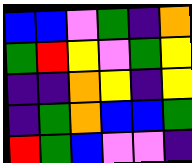[["blue", "blue", "violet", "green", "indigo", "orange"], ["green", "red", "yellow", "violet", "green", "yellow"], ["indigo", "indigo", "orange", "yellow", "indigo", "yellow"], ["indigo", "green", "orange", "blue", "blue", "green"], ["red", "green", "blue", "violet", "violet", "indigo"]]